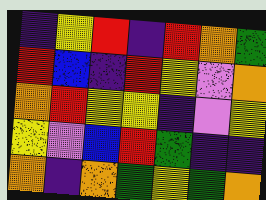[["indigo", "yellow", "red", "indigo", "red", "orange", "green"], ["red", "blue", "indigo", "red", "yellow", "violet", "orange"], ["orange", "red", "yellow", "yellow", "indigo", "violet", "yellow"], ["yellow", "violet", "blue", "red", "green", "indigo", "indigo"], ["orange", "indigo", "orange", "green", "yellow", "green", "orange"]]